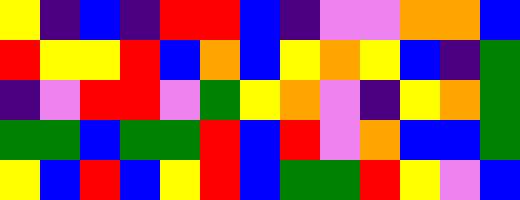[["yellow", "indigo", "blue", "indigo", "red", "red", "blue", "indigo", "violet", "violet", "orange", "orange", "blue"], ["red", "yellow", "yellow", "red", "blue", "orange", "blue", "yellow", "orange", "yellow", "blue", "indigo", "green"], ["indigo", "violet", "red", "red", "violet", "green", "yellow", "orange", "violet", "indigo", "yellow", "orange", "green"], ["green", "green", "blue", "green", "green", "red", "blue", "red", "violet", "orange", "blue", "blue", "green"], ["yellow", "blue", "red", "blue", "yellow", "red", "blue", "green", "green", "red", "yellow", "violet", "blue"]]